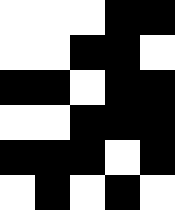[["white", "white", "white", "black", "black"], ["white", "white", "black", "black", "white"], ["black", "black", "white", "black", "black"], ["white", "white", "black", "black", "black"], ["black", "black", "black", "white", "black"], ["white", "black", "white", "black", "white"]]